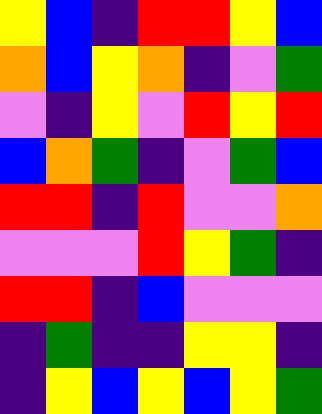[["yellow", "blue", "indigo", "red", "red", "yellow", "blue"], ["orange", "blue", "yellow", "orange", "indigo", "violet", "green"], ["violet", "indigo", "yellow", "violet", "red", "yellow", "red"], ["blue", "orange", "green", "indigo", "violet", "green", "blue"], ["red", "red", "indigo", "red", "violet", "violet", "orange"], ["violet", "violet", "violet", "red", "yellow", "green", "indigo"], ["red", "red", "indigo", "blue", "violet", "violet", "violet"], ["indigo", "green", "indigo", "indigo", "yellow", "yellow", "indigo"], ["indigo", "yellow", "blue", "yellow", "blue", "yellow", "green"]]